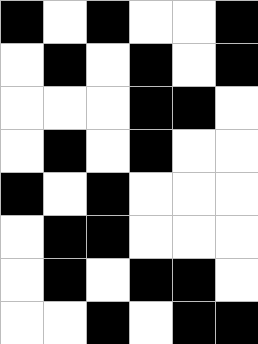[["black", "white", "black", "white", "white", "black"], ["white", "black", "white", "black", "white", "black"], ["white", "white", "white", "black", "black", "white"], ["white", "black", "white", "black", "white", "white"], ["black", "white", "black", "white", "white", "white"], ["white", "black", "black", "white", "white", "white"], ["white", "black", "white", "black", "black", "white"], ["white", "white", "black", "white", "black", "black"]]